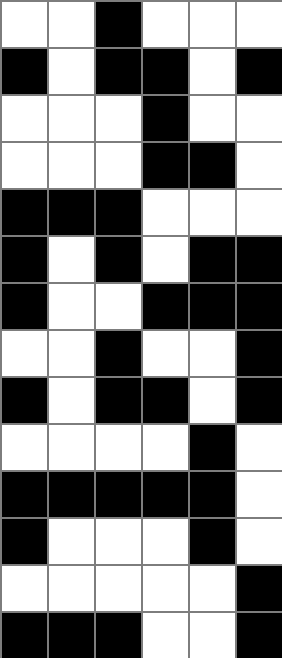[["white", "white", "black", "white", "white", "white"], ["black", "white", "black", "black", "white", "black"], ["white", "white", "white", "black", "white", "white"], ["white", "white", "white", "black", "black", "white"], ["black", "black", "black", "white", "white", "white"], ["black", "white", "black", "white", "black", "black"], ["black", "white", "white", "black", "black", "black"], ["white", "white", "black", "white", "white", "black"], ["black", "white", "black", "black", "white", "black"], ["white", "white", "white", "white", "black", "white"], ["black", "black", "black", "black", "black", "white"], ["black", "white", "white", "white", "black", "white"], ["white", "white", "white", "white", "white", "black"], ["black", "black", "black", "white", "white", "black"]]